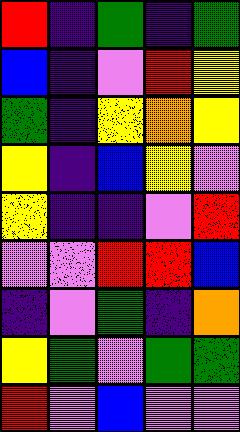[["red", "indigo", "green", "indigo", "green"], ["blue", "indigo", "violet", "red", "yellow"], ["green", "indigo", "yellow", "orange", "yellow"], ["yellow", "indigo", "blue", "yellow", "violet"], ["yellow", "indigo", "indigo", "violet", "red"], ["violet", "violet", "red", "red", "blue"], ["indigo", "violet", "green", "indigo", "orange"], ["yellow", "green", "violet", "green", "green"], ["red", "violet", "blue", "violet", "violet"]]